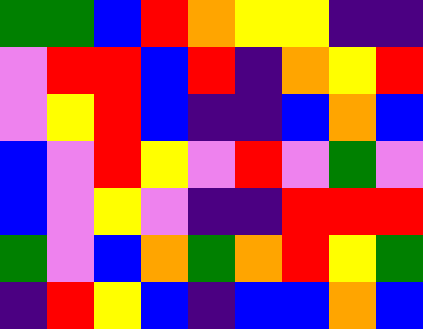[["green", "green", "blue", "red", "orange", "yellow", "yellow", "indigo", "indigo"], ["violet", "red", "red", "blue", "red", "indigo", "orange", "yellow", "red"], ["violet", "yellow", "red", "blue", "indigo", "indigo", "blue", "orange", "blue"], ["blue", "violet", "red", "yellow", "violet", "red", "violet", "green", "violet"], ["blue", "violet", "yellow", "violet", "indigo", "indigo", "red", "red", "red"], ["green", "violet", "blue", "orange", "green", "orange", "red", "yellow", "green"], ["indigo", "red", "yellow", "blue", "indigo", "blue", "blue", "orange", "blue"]]